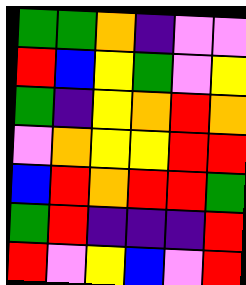[["green", "green", "orange", "indigo", "violet", "violet"], ["red", "blue", "yellow", "green", "violet", "yellow"], ["green", "indigo", "yellow", "orange", "red", "orange"], ["violet", "orange", "yellow", "yellow", "red", "red"], ["blue", "red", "orange", "red", "red", "green"], ["green", "red", "indigo", "indigo", "indigo", "red"], ["red", "violet", "yellow", "blue", "violet", "red"]]